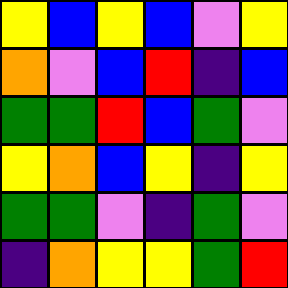[["yellow", "blue", "yellow", "blue", "violet", "yellow"], ["orange", "violet", "blue", "red", "indigo", "blue"], ["green", "green", "red", "blue", "green", "violet"], ["yellow", "orange", "blue", "yellow", "indigo", "yellow"], ["green", "green", "violet", "indigo", "green", "violet"], ["indigo", "orange", "yellow", "yellow", "green", "red"]]